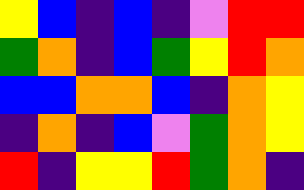[["yellow", "blue", "indigo", "blue", "indigo", "violet", "red", "red"], ["green", "orange", "indigo", "blue", "green", "yellow", "red", "orange"], ["blue", "blue", "orange", "orange", "blue", "indigo", "orange", "yellow"], ["indigo", "orange", "indigo", "blue", "violet", "green", "orange", "yellow"], ["red", "indigo", "yellow", "yellow", "red", "green", "orange", "indigo"]]